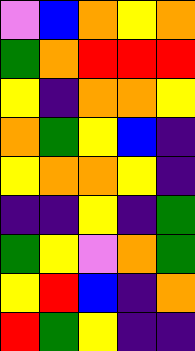[["violet", "blue", "orange", "yellow", "orange"], ["green", "orange", "red", "red", "red"], ["yellow", "indigo", "orange", "orange", "yellow"], ["orange", "green", "yellow", "blue", "indigo"], ["yellow", "orange", "orange", "yellow", "indigo"], ["indigo", "indigo", "yellow", "indigo", "green"], ["green", "yellow", "violet", "orange", "green"], ["yellow", "red", "blue", "indigo", "orange"], ["red", "green", "yellow", "indigo", "indigo"]]